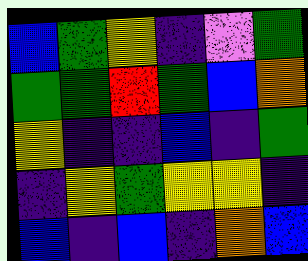[["blue", "green", "yellow", "indigo", "violet", "green"], ["green", "green", "red", "green", "blue", "orange"], ["yellow", "indigo", "indigo", "blue", "indigo", "green"], ["indigo", "yellow", "green", "yellow", "yellow", "indigo"], ["blue", "indigo", "blue", "indigo", "orange", "blue"]]